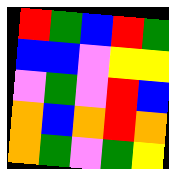[["red", "green", "blue", "red", "green"], ["blue", "blue", "violet", "yellow", "yellow"], ["violet", "green", "violet", "red", "blue"], ["orange", "blue", "orange", "red", "orange"], ["orange", "green", "violet", "green", "yellow"]]